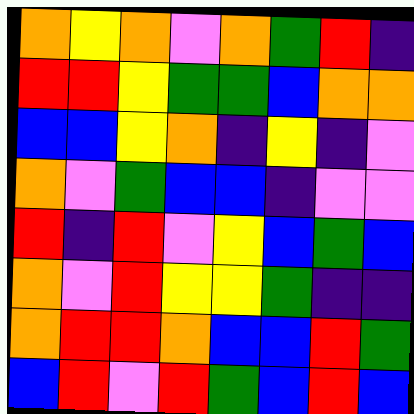[["orange", "yellow", "orange", "violet", "orange", "green", "red", "indigo"], ["red", "red", "yellow", "green", "green", "blue", "orange", "orange"], ["blue", "blue", "yellow", "orange", "indigo", "yellow", "indigo", "violet"], ["orange", "violet", "green", "blue", "blue", "indigo", "violet", "violet"], ["red", "indigo", "red", "violet", "yellow", "blue", "green", "blue"], ["orange", "violet", "red", "yellow", "yellow", "green", "indigo", "indigo"], ["orange", "red", "red", "orange", "blue", "blue", "red", "green"], ["blue", "red", "violet", "red", "green", "blue", "red", "blue"]]